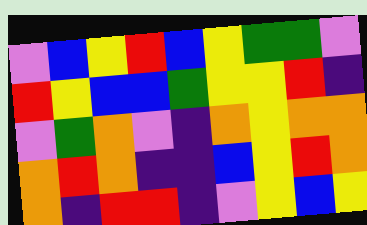[["violet", "blue", "yellow", "red", "blue", "yellow", "green", "green", "violet"], ["red", "yellow", "blue", "blue", "green", "yellow", "yellow", "red", "indigo"], ["violet", "green", "orange", "violet", "indigo", "orange", "yellow", "orange", "orange"], ["orange", "red", "orange", "indigo", "indigo", "blue", "yellow", "red", "orange"], ["orange", "indigo", "red", "red", "indigo", "violet", "yellow", "blue", "yellow"]]